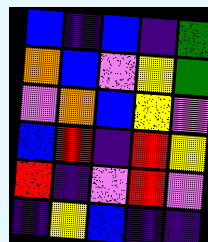[["blue", "indigo", "blue", "indigo", "green"], ["orange", "blue", "violet", "yellow", "green"], ["violet", "orange", "blue", "yellow", "violet"], ["blue", "red", "indigo", "red", "yellow"], ["red", "indigo", "violet", "red", "violet"], ["indigo", "yellow", "blue", "indigo", "indigo"]]